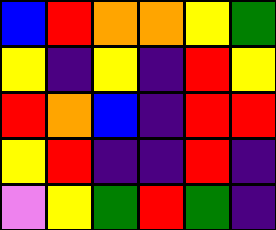[["blue", "red", "orange", "orange", "yellow", "green"], ["yellow", "indigo", "yellow", "indigo", "red", "yellow"], ["red", "orange", "blue", "indigo", "red", "red"], ["yellow", "red", "indigo", "indigo", "red", "indigo"], ["violet", "yellow", "green", "red", "green", "indigo"]]